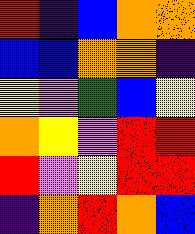[["red", "indigo", "blue", "orange", "orange"], ["blue", "blue", "orange", "orange", "indigo"], ["yellow", "violet", "green", "blue", "yellow"], ["orange", "yellow", "violet", "red", "red"], ["red", "violet", "yellow", "red", "red"], ["indigo", "orange", "red", "orange", "blue"]]